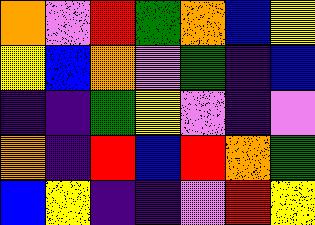[["orange", "violet", "red", "green", "orange", "blue", "yellow"], ["yellow", "blue", "orange", "violet", "green", "indigo", "blue"], ["indigo", "indigo", "green", "yellow", "violet", "indigo", "violet"], ["orange", "indigo", "red", "blue", "red", "orange", "green"], ["blue", "yellow", "indigo", "indigo", "violet", "red", "yellow"]]